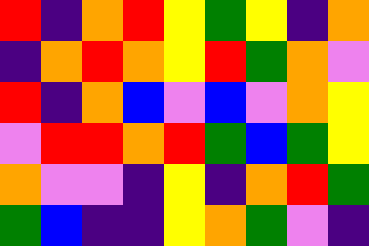[["red", "indigo", "orange", "red", "yellow", "green", "yellow", "indigo", "orange"], ["indigo", "orange", "red", "orange", "yellow", "red", "green", "orange", "violet"], ["red", "indigo", "orange", "blue", "violet", "blue", "violet", "orange", "yellow"], ["violet", "red", "red", "orange", "red", "green", "blue", "green", "yellow"], ["orange", "violet", "violet", "indigo", "yellow", "indigo", "orange", "red", "green"], ["green", "blue", "indigo", "indigo", "yellow", "orange", "green", "violet", "indigo"]]